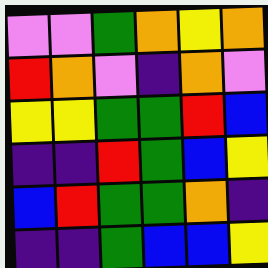[["violet", "violet", "green", "orange", "yellow", "orange"], ["red", "orange", "violet", "indigo", "orange", "violet"], ["yellow", "yellow", "green", "green", "red", "blue"], ["indigo", "indigo", "red", "green", "blue", "yellow"], ["blue", "red", "green", "green", "orange", "indigo"], ["indigo", "indigo", "green", "blue", "blue", "yellow"]]